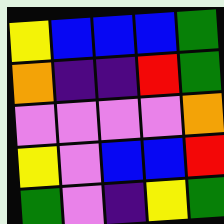[["yellow", "blue", "blue", "blue", "green"], ["orange", "indigo", "indigo", "red", "green"], ["violet", "violet", "violet", "violet", "orange"], ["yellow", "violet", "blue", "blue", "red"], ["green", "violet", "indigo", "yellow", "green"]]